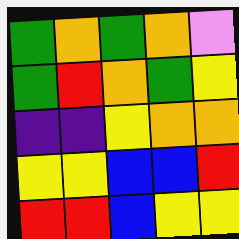[["green", "orange", "green", "orange", "violet"], ["green", "red", "orange", "green", "yellow"], ["indigo", "indigo", "yellow", "orange", "orange"], ["yellow", "yellow", "blue", "blue", "red"], ["red", "red", "blue", "yellow", "yellow"]]